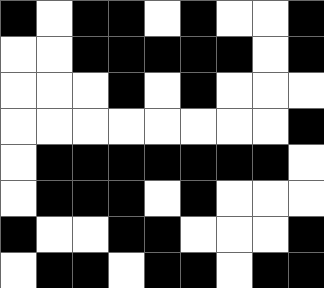[["black", "white", "black", "black", "white", "black", "white", "white", "black"], ["white", "white", "black", "black", "black", "black", "black", "white", "black"], ["white", "white", "white", "black", "white", "black", "white", "white", "white"], ["white", "white", "white", "white", "white", "white", "white", "white", "black"], ["white", "black", "black", "black", "black", "black", "black", "black", "white"], ["white", "black", "black", "black", "white", "black", "white", "white", "white"], ["black", "white", "white", "black", "black", "white", "white", "white", "black"], ["white", "black", "black", "white", "black", "black", "white", "black", "black"]]